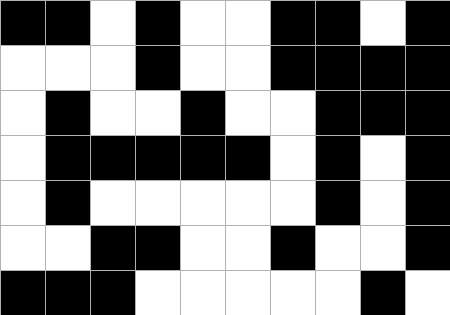[["black", "black", "white", "black", "white", "white", "black", "black", "white", "black"], ["white", "white", "white", "black", "white", "white", "black", "black", "black", "black"], ["white", "black", "white", "white", "black", "white", "white", "black", "black", "black"], ["white", "black", "black", "black", "black", "black", "white", "black", "white", "black"], ["white", "black", "white", "white", "white", "white", "white", "black", "white", "black"], ["white", "white", "black", "black", "white", "white", "black", "white", "white", "black"], ["black", "black", "black", "white", "white", "white", "white", "white", "black", "white"]]